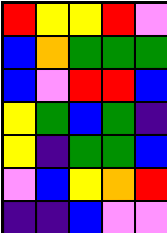[["red", "yellow", "yellow", "red", "violet"], ["blue", "orange", "green", "green", "green"], ["blue", "violet", "red", "red", "blue"], ["yellow", "green", "blue", "green", "indigo"], ["yellow", "indigo", "green", "green", "blue"], ["violet", "blue", "yellow", "orange", "red"], ["indigo", "indigo", "blue", "violet", "violet"]]